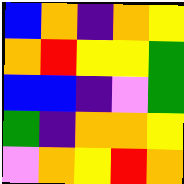[["blue", "orange", "indigo", "orange", "yellow"], ["orange", "red", "yellow", "yellow", "green"], ["blue", "blue", "indigo", "violet", "green"], ["green", "indigo", "orange", "orange", "yellow"], ["violet", "orange", "yellow", "red", "orange"]]